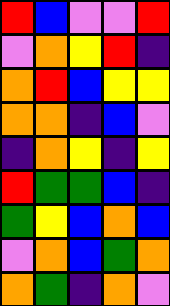[["red", "blue", "violet", "violet", "red"], ["violet", "orange", "yellow", "red", "indigo"], ["orange", "red", "blue", "yellow", "yellow"], ["orange", "orange", "indigo", "blue", "violet"], ["indigo", "orange", "yellow", "indigo", "yellow"], ["red", "green", "green", "blue", "indigo"], ["green", "yellow", "blue", "orange", "blue"], ["violet", "orange", "blue", "green", "orange"], ["orange", "green", "indigo", "orange", "violet"]]